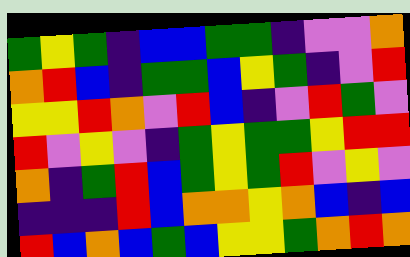[["green", "yellow", "green", "indigo", "blue", "blue", "green", "green", "indigo", "violet", "violet", "orange"], ["orange", "red", "blue", "indigo", "green", "green", "blue", "yellow", "green", "indigo", "violet", "red"], ["yellow", "yellow", "red", "orange", "violet", "red", "blue", "indigo", "violet", "red", "green", "violet"], ["red", "violet", "yellow", "violet", "indigo", "green", "yellow", "green", "green", "yellow", "red", "red"], ["orange", "indigo", "green", "red", "blue", "green", "yellow", "green", "red", "violet", "yellow", "violet"], ["indigo", "indigo", "indigo", "red", "blue", "orange", "orange", "yellow", "orange", "blue", "indigo", "blue"], ["red", "blue", "orange", "blue", "green", "blue", "yellow", "yellow", "green", "orange", "red", "orange"]]